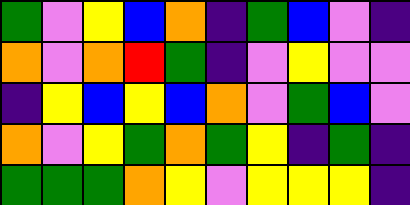[["green", "violet", "yellow", "blue", "orange", "indigo", "green", "blue", "violet", "indigo"], ["orange", "violet", "orange", "red", "green", "indigo", "violet", "yellow", "violet", "violet"], ["indigo", "yellow", "blue", "yellow", "blue", "orange", "violet", "green", "blue", "violet"], ["orange", "violet", "yellow", "green", "orange", "green", "yellow", "indigo", "green", "indigo"], ["green", "green", "green", "orange", "yellow", "violet", "yellow", "yellow", "yellow", "indigo"]]